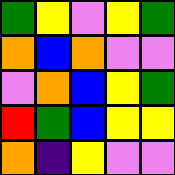[["green", "yellow", "violet", "yellow", "green"], ["orange", "blue", "orange", "violet", "violet"], ["violet", "orange", "blue", "yellow", "green"], ["red", "green", "blue", "yellow", "yellow"], ["orange", "indigo", "yellow", "violet", "violet"]]